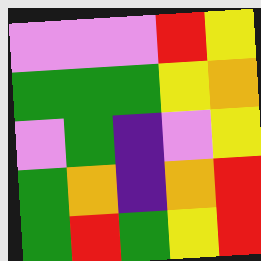[["violet", "violet", "violet", "red", "yellow"], ["green", "green", "green", "yellow", "orange"], ["violet", "green", "indigo", "violet", "yellow"], ["green", "orange", "indigo", "orange", "red"], ["green", "red", "green", "yellow", "red"]]